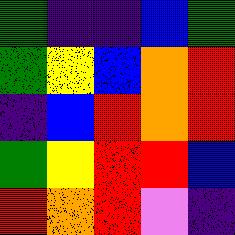[["green", "indigo", "indigo", "blue", "green"], ["green", "yellow", "blue", "orange", "red"], ["indigo", "blue", "red", "orange", "red"], ["green", "yellow", "red", "red", "blue"], ["red", "orange", "red", "violet", "indigo"]]